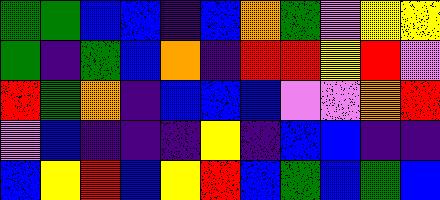[["green", "green", "blue", "blue", "indigo", "blue", "orange", "green", "violet", "yellow", "yellow"], ["green", "indigo", "green", "blue", "orange", "indigo", "red", "red", "yellow", "red", "violet"], ["red", "green", "orange", "indigo", "blue", "blue", "blue", "violet", "violet", "orange", "red"], ["violet", "blue", "indigo", "indigo", "indigo", "yellow", "indigo", "blue", "blue", "indigo", "indigo"], ["blue", "yellow", "red", "blue", "yellow", "red", "blue", "green", "blue", "green", "blue"]]